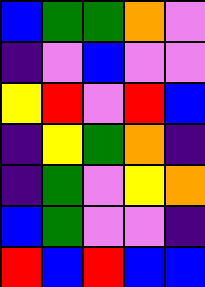[["blue", "green", "green", "orange", "violet"], ["indigo", "violet", "blue", "violet", "violet"], ["yellow", "red", "violet", "red", "blue"], ["indigo", "yellow", "green", "orange", "indigo"], ["indigo", "green", "violet", "yellow", "orange"], ["blue", "green", "violet", "violet", "indigo"], ["red", "blue", "red", "blue", "blue"]]